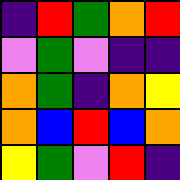[["indigo", "red", "green", "orange", "red"], ["violet", "green", "violet", "indigo", "indigo"], ["orange", "green", "indigo", "orange", "yellow"], ["orange", "blue", "red", "blue", "orange"], ["yellow", "green", "violet", "red", "indigo"]]